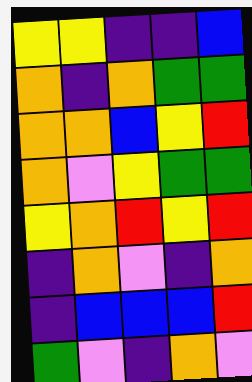[["yellow", "yellow", "indigo", "indigo", "blue"], ["orange", "indigo", "orange", "green", "green"], ["orange", "orange", "blue", "yellow", "red"], ["orange", "violet", "yellow", "green", "green"], ["yellow", "orange", "red", "yellow", "red"], ["indigo", "orange", "violet", "indigo", "orange"], ["indigo", "blue", "blue", "blue", "red"], ["green", "violet", "indigo", "orange", "violet"]]